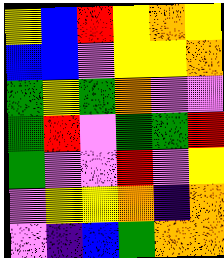[["yellow", "blue", "red", "yellow", "orange", "yellow"], ["blue", "blue", "violet", "yellow", "yellow", "orange"], ["green", "yellow", "green", "orange", "violet", "violet"], ["green", "red", "violet", "green", "green", "red"], ["green", "violet", "violet", "red", "violet", "yellow"], ["violet", "yellow", "yellow", "orange", "indigo", "orange"], ["violet", "indigo", "blue", "green", "orange", "orange"]]